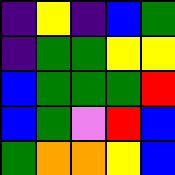[["indigo", "yellow", "indigo", "blue", "green"], ["indigo", "green", "green", "yellow", "yellow"], ["blue", "green", "green", "green", "red"], ["blue", "green", "violet", "red", "blue"], ["green", "orange", "orange", "yellow", "blue"]]